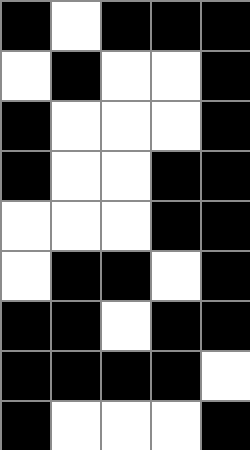[["black", "white", "black", "black", "black"], ["white", "black", "white", "white", "black"], ["black", "white", "white", "white", "black"], ["black", "white", "white", "black", "black"], ["white", "white", "white", "black", "black"], ["white", "black", "black", "white", "black"], ["black", "black", "white", "black", "black"], ["black", "black", "black", "black", "white"], ["black", "white", "white", "white", "black"]]